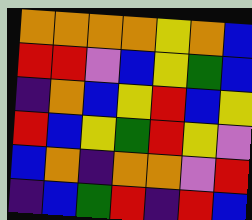[["orange", "orange", "orange", "orange", "yellow", "orange", "blue"], ["red", "red", "violet", "blue", "yellow", "green", "blue"], ["indigo", "orange", "blue", "yellow", "red", "blue", "yellow"], ["red", "blue", "yellow", "green", "red", "yellow", "violet"], ["blue", "orange", "indigo", "orange", "orange", "violet", "red"], ["indigo", "blue", "green", "red", "indigo", "red", "blue"]]